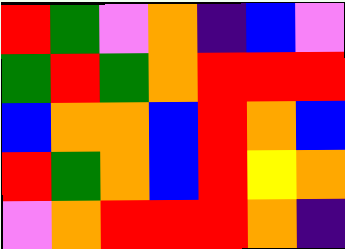[["red", "green", "violet", "orange", "indigo", "blue", "violet"], ["green", "red", "green", "orange", "red", "red", "red"], ["blue", "orange", "orange", "blue", "red", "orange", "blue"], ["red", "green", "orange", "blue", "red", "yellow", "orange"], ["violet", "orange", "red", "red", "red", "orange", "indigo"]]